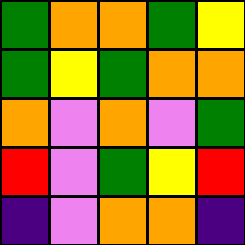[["green", "orange", "orange", "green", "yellow"], ["green", "yellow", "green", "orange", "orange"], ["orange", "violet", "orange", "violet", "green"], ["red", "violet", "green", "yellow", "red"], ["indigo", "violet", "orange", "orange", "indigo"]]